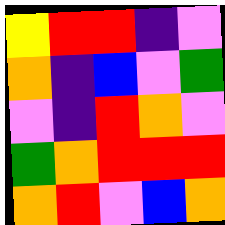[["yellow", "red", "red", "indigo", "violet"], ["orange", "indigo", "blue", "violet", "green"], ["violet", "indigo", "red", "orange", "violet"], ["green", "orange", "red", "red", "red"], ["orange", "red", "violet", "blue", "orange"]]